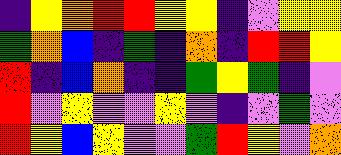[["indigo", "yellow", "orange", "red", "red", "yellow", "yellow", "indigo", "violet", "yellow", "yellow"], ["green", "orange", "blue", "indigo", "green", "indigo", "orange", "indigo", "red", "red", "yellow"], ["red", "indigo", "blue", "orange", "indigo", "indigo", "green", "yellow", "green", "indigo", "violet"], ["red", "violet", "yellow", "violet", "violet", "yellow", "violet", "indigo", "violet", "green", "violet"], ["red", "yellow", "blue", "yellow", "violet", "violet", "green", "red", "yellow", "violet", "orange"]]